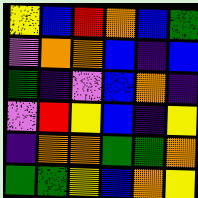[["yellow", "blue", "red", "orange", "blue", "green"], ["violet", "orange", "orange", "blue", "indigo", "blue"], ["green", "indigo", "violet", "blue", "orange", "indigo"], ["violet", "red", "yellow", "blue", "indigo", "yellow"], ["indigo", "orange", "orange", "green", "green", "orange"], ["green", "green", "yellow", "blue", "orange", "yellow"]]